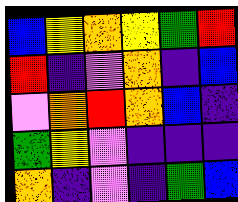[["blue", "yellow", "orange", "yellow", "green", "red"], ["red", "indigo", "violet", "orange", "indigo", "blue"], ["violet", "orange", "red", "orange", "blue", "indigo"], ["green", "yellow", "violet", "indigo", "indigo", "indigo"], ["orange", "indigo", "violet", "indigo", "green", "blue"]]